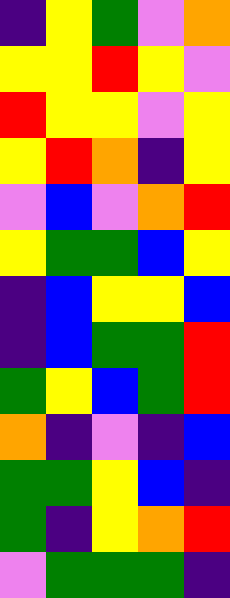[["indigo", "yellow", "green", "violet", "orange"], ["yellow", "yellow", "red", "yellow", "violet"], ["red", "yellow", "yellow", "violet", "yellow"], ["yellow", "red", "orange", "indigo", "yellow"], ["violet", "blue", "violet", "orange", "red"], ["yellow", "green", "green", "blue", "yellow"], ["indigo", "blue", "yellow", "yellow", "blue"], ["indigo", "blue", "green", "green", "red"], ["green", "yellow", "blue", "green", "red"], ["orange", "indigo", "violet", "indigo", "blue"], ["green", "green", "yellow", "blue", "indigo"], ["green", "indigo", "yellow", "orange", "red"], ["violet", "green", "green", "green", "indigo"]]